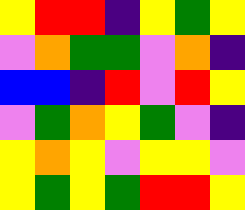[["yellow", "red", "red", "indigo", "yellow", "green", "yellow"], ["violet", "orange", "green", "green", "violet", "orange", "indigo"], ["blue", "blue", "indigo", "red", "violet", "red", "yellow"], ["violet", "green", "orange", "yellow", "green", "violet", "indigo"], ["yellow", "orange", "yellow", "violet", "yellow", "yellow", "violet"], ["yellow", "green", "yellow", "green", "red", "red", "yellow"]]